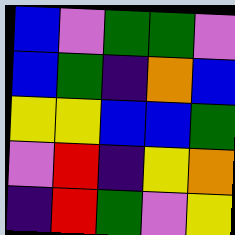[["blue", "violet", "green", "green", "violet"], ["blue", "green", "indigo", "orange", "blue"], ["yellow", "yellow", "blue", "blue", "green"], ["violet", "red", "indigo", "yellow", "orange"], ["indigo", "red", "green", "violet", "yellow"]]